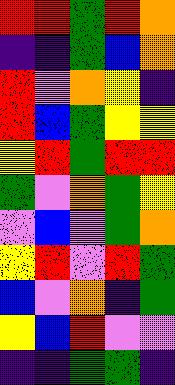[["red", "red", "green", "red", "orange"], ["indigo", "indigo", "green", "blue", "orange"], ["red", "violet", "orange", "yellow", "indigo"], ["red", "blue", "green", "yellow", "yellow"], ["yellow", "red", "green", "red", "red"], ["green", "violet", "orange", "green", "yellow"], ["violet", "blue", "violet", "green", "orange"], ["yellow", "red", "violet", "red", "green"], ["blue", "violet", "orange", "indigo", "green"], ["yellow", "blue", "red", "violet", "violet"], ["indigo", "indigo", "green", "green", "indigo"]]